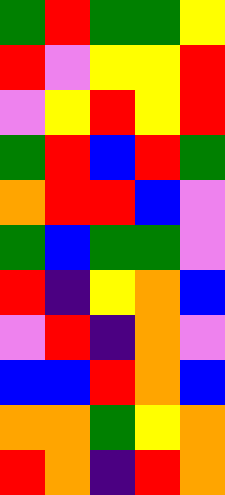[["green", "red", "green", "green", "yellow"], ["red", "violet", "yellow", "yellow", "red"], ["violet", "yellow", "red", "yellow", "red"], ["green", "red", "blue", "red", "green"], ["orange", "red", "red", "blue", "violet"], ["green", "blue", "green", "green", "violet"], ["red", "indigo", "yellow", "orange", "blue"], ["violet", "red", "indigo", "orange", "violet"], ["blue", "blue", "red", "orange", "blue"], ["orange", "orange", "green", "yellow", "orange"], ["red", "orange", "indigo", "red", "orange"]]